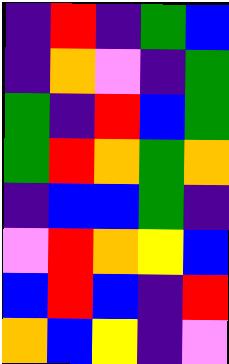[["indigo", "red", "indigo", "green", "blue"], ["indigo", "orange", "violet", "indigo", "green"], ["green", "indigo", "red", "blue", "green"], ["green", "red", "orange", "green", "orange"], ["indigo", "blue", "blue", "green", "indigo"], ["violet", "red", "orange", "yellow", "blue"], ["blue", "red", "blue", "indigo", "red"], ["orange", "blue", "yellow", "indigo", "violet"]]